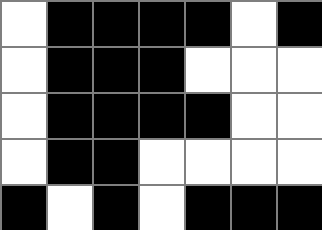[["white", "black", "black", "black", "black", "white", "black"], ["white", "black", "black", "black", "white", "white", "white"], ["white", "black", "black", "black", "black", "white", "white"], ["white", "black", "black", "white", "white", "white", "white"], ["black", "white", "black", "white", "black", "black", "black"]]